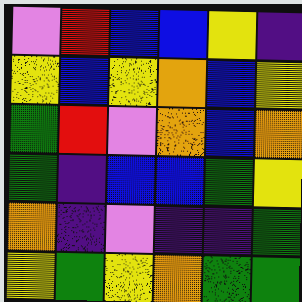[["violet", "red", "blue", "blue", "yellow", "indigo"], ["yellow", "blue", "yellow", "orange", "blue", "yellow"], ["green", "red", "violet", "orange", "blue", "orange"], ["green", "indigo", "blue", "blue", "green", "yellow"], ["orange", "indigo", "violet", "indigo", "indigo", "green"], ["yellow", "green", "yellow", "orange", "green", "green"]]